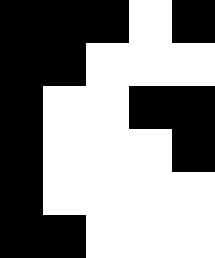[["black", "black", "black", "white", "black"], ["black", "black", "white", "white", "white"], ["black", "white", "white", "black", "black"], ["black", "white", "white", "white", "black"], ["black", "white", "white", "white", "white"], ["black", "black", "white", "white", "white"]]